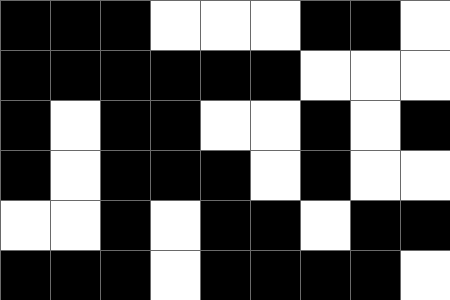[["black", "black", "black", "white", "white", "white", "black", "black", "white"], ["black", "black", "black", "black", "black", "black", "white", "white", "white"], ["black", "white", "black", "black", "white", "white", "black", "white", "black"], ["black", "white", "black", "black", "black", "white", "black", "white", "white"], ["white", "white", "black", "white", "black", "black", "white", "black", "black"], ["black", "black", "black", "white", "black", "black", "black", "black", "white"]]